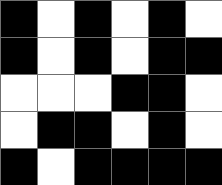[["black", "white", "black", "white", "black", "white"], ["black", "white", "black", "white", "black", "black"], ["white", "white", "white", "black", "black", "white"], ["white", "black", "black", "white", "black", "white"], ["black", "white", "black", "black", "black", "black"]]